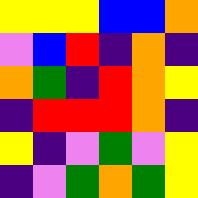[["yellow", "yellow", "yellow", "blue", "blue", "orange"], ["violet", "blue", "red", "indigo", "orange", "indigo"], ["orange", "green", "indigo", "red", "orange", "yellow"], ["indigo", "red", "red", "red", "orange", "indigo"], ["yellow", "indigo", "violet", "green", "violet", "yellow"], ["indigo", "violet", "green", "orange", "green", "yellow"]]